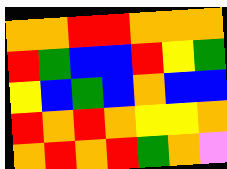[["orange", "orange", "red", "red", "orange", "orange", "orange"], ["red", "green", "blue", "blue", "red", "yellow", "green"], ["yellow", "blue", "green", "blue", "orange", "blue", "blue"], ["red", "orange", "red", "orange", "yellow", "yellow", "orange"], ["orange", "red", "orange", "red", "green", "orange", "violet"]]